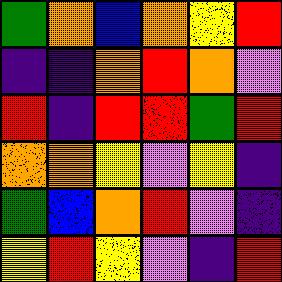[["green", "orange", "blue", "orange", "yellow", "red"], ["indigo", "indigo", "orange", "red", "orange", "violet"], ["red", "indigo", "red", "red", "green", "red"], ["orange", "orange", "yellow", "violet", "yellow", "indigo"], ["green", "blue", "orange", "red", "violet", "indigo"], ["yellow", "red", "yellow", "violet", "indigo", "red"]]